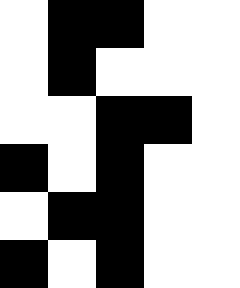[["white", "black", "black", "white", "white"], ["white", "black", "white", "white", "white"], ["white", "white", "black", "black", "white"], ["black", "white", "black", "white", "white"], ["white", "black", "black", "white", "white"], ["black", "white", "black", "white", "white"]]